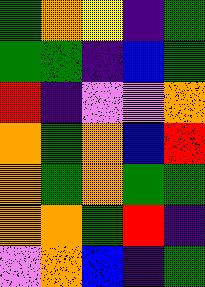[["green", "orange", "yellow", "indigo", "green"], ["green", "green", "indigo", "blue", "green"], ["red", "indigo", "violet", "violet", "orange"], ["orange", "green", "orange", "blue", "red"], ["orange", "green", "orange", "green", "green"], ["orange", "orange", "green", "red", "indigo"], ["violet", "orange", "blue", "indigo", "green"]]